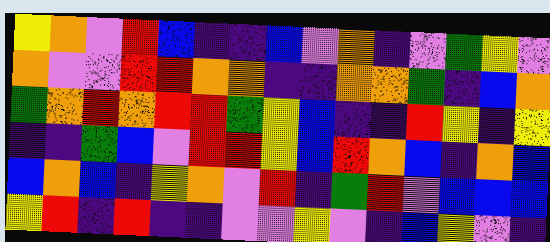[["yellow", "orange", "violet", "red", "blue", "indigo", "indigo", "blue", "violet", "orange", "indigo", "violet", "green", "yellow", "violet"], ["orange", "violet", "violet", "red", "red", "orange", "orange", "indigo", "indigo", "orange", "orange", "green", "indigo", "blue", "orange"], ["green", "orange", "red", "orange", "red", "red", "green", "yellow", "blue", "indigo", "indigo", "red", "yellow", "indigo", "yellow"], ["indigo", "indigo", "green", "blue", "violet", "red", "red", "yellow", "blue", "red", "orange", "blue", "indigo", "orange", "blue"], ["blue", "orange", "blue", "indigo", "yellow", "orange", "violet", "red", "indigo", "green", "red", "violet", "blue", "blue", "blue"], ["yellow", "red", "indigo", "red", "indigo", "indigo", "violet", "violet", "yellow", "violet", "indigo", "blue", "yellow", "violet", "indigo"]]